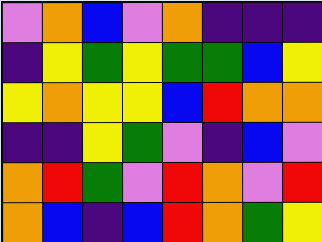[["violet", "orange", "blue", "violet", "orange", "indigo", "indigo", "indigo"], ["indigo", "yellow", "green", "yellow", "green", "green", "blue", "yellow"], ["yellow", "orange", "yellow", "yellow", "blue", "red", "orange", "orange"], ["indigo", "indigo", "yellow", "green", "violet", "indigo", "blue", "violet"], ["orange", "red", "green", "violet", "red", "orange", "violet", "red"], ["orange", "blue", "indigo", "blue", "red", "orange", "green", "yellow"]]